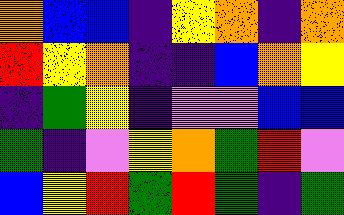[["orange", "blue", "blue", "indigo", "yellow", "orange", "indigo", "orange"], ["red", "yellow", "orange", "indigo", "indigo", "blue", "orange", "yellow"], ["indigo", "green", "yellow", "indigo", "violet", "violet", "blue", "blue"], ["green", "indigo", "violet", "yellow", "orange", "green", "red", "violet"], ["blue", "yellow", "red", "green", "red", "green", "indigo", "green"]]